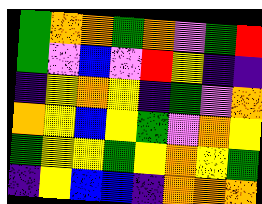[["green", "orange", "orange", "green", "orange", "violet", "green", "red"], ["green", "violet", "blue", "violet", "red", "yellow", "indigo", "indigo"], ["indigo", "yellow", "orange", "yellow", "indigo", "green", "violet", "orange"], ["orange", "yellow", "blue", "yellow", "green", "violet", "orange", "yellow"], ["green", "yellow", "yellow", "green", "yellow", "orange", "yellow", "green"], ["indigo", "yellow", "blue", "blue", "indigo", "orange", "orange", "orange"]]